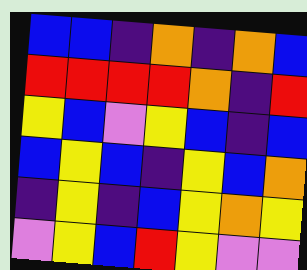[["blue", "blue", "indigo", "orange", "indigo", "orange", "blue"], ["red", "red", "red", "red", "orange", "indigo", "red"], ["yellow", "blue", "violet", "yellow", "blue", "indigo", "blue"], ["blue", "yellow", "blue", "indigo", "yellow", "blue", "orange"], ["indigo", "yellow", "indigo", "blue", "yellow", "orange", "yellow"], ["violet", "yellow", "blue", "red", "yellow", "violet", "violet"]]